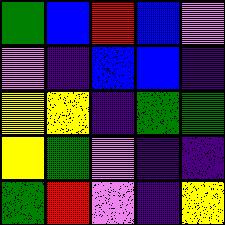[["green", "blue", "red", "blue", "violet"], ["violet", "indigo", "blue", "blue", "indigo"], ["yellow", "yellow", "indigo", "green", "green"], ["yellow", "green", "violet", "indigo", "indigo"], ["green", "red", "violet", "indigo", "yellow"]]